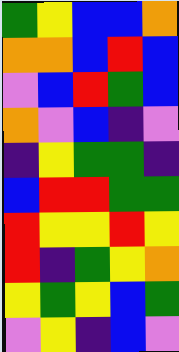[["green", "yellow", "blue", "blue", "orange"], ["orange", "orange", "blue", "red", "blue"], ["violet", "blue", "red", "green", "blue"], ["orange", "violet", "blue", "indigo", "violet"], ["indigo", "yellow", "green", "green", "indigo"], ["blue", "red", "red", "green", "green"], ["red", "yellow", "yellow", "red", "yellow"], ["red", "indigo", "green", "yellow", "orange"], ["yellow", "green", "yellow", "blue", "green"], ["violet", "yellow", "indigo", "blue", "violet"]]